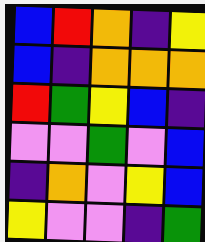[["blue", "red", "orange", "indigo", "yellow"], ["blue", "indigo", "orange", "orange", "orange"], ["red", "green", "yellow", "blue", "indigo"], ["violet", "violet", "green", "violet", "blue"], ["indigo", "orange", "violet", "yellow", "blue"], ["yellow", "violet", "violet", "indigo", "green"]]